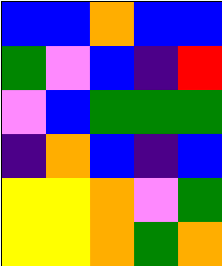[["blue", "blue", "orange", "blue", "blue"], ["green", "violet", "blue", "indigo", "red"], ["violet", "blue", "green", "green", "green"], ["indigo", "orange", "blue", "indigo", "blue"], ["yellow", "yellow", "orange", "violet", "green"], ["yellow", "yellow", "orange", "green", "orange"]]